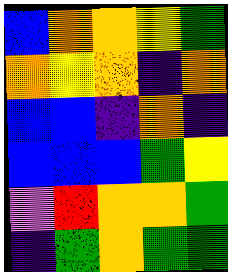[["blue", "orange", "orange", "yellow", "green"], ["orange", "yellow", "orange", "indigo", "orange"], ["blue", "blue", "indigo", "orange", "indigo"], ["blue", "blue", "blue", "green", "yellow"], ["violet", "red", "orange", "orange", "green"], ["indigo", "green", "orange", "green", "green"]]